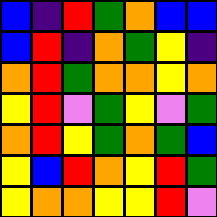[["blue", "indigo", "red", "green", "orange", "blue", "blue"], ["blue", "red", "indigo", "orange", "green", "yellow", "indigo"], ["orange", "red", "green", "orange", "orange", "yellow", "orange"], ["yellow", "red", "violet", "green", "yellow", "violet", "green"], ["orange", "red", "yellow", "green", "orange", "green", "blue"], ["yellow", "blue", "red", "orange", "yellow", "red", "green"], ["yellow", "orange", "orange", "yellow", "yellow", "red", "violet"]]